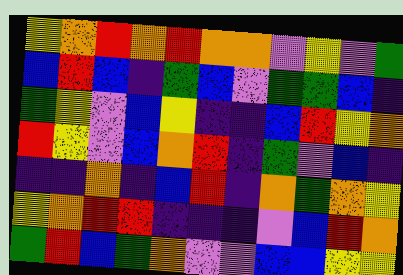[["yellow", "orange", "red", "orange", "red", "orange", "orange", "violet", "yellow", "violet", "green"], ["blue", "red", "blue", "indigo", "green", "blue", "violet", "green", "green", "blue", "indigo"], ["green", "yellow", "violet", "blue", "yellow", "indigo", "indigo", "blue", "red", "yellow", "orange"], ["red", "yellow", "violet", "blue", "orange", "red", "indigo", "green", "violet", "blue", "indigo"], ["indigo", "indigo", "orange", "indigo", "blue", "red", "indigo", "orange", "green", "orange", "yellow"], ["yellow", "orange", "red", "red", "indigo", "indigo", "indigo", "violet", "blue", "red", "orange"], ["green", "red", "blue", "green", "orange", "violet", "violet", "blue", "blue", "yellow", "yellow"]]